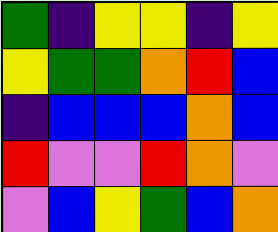[["green", "indigo", "yellow", "yellow", "indigo", "yellow"], ["yellow", "green", "green", "orange", "red", "blue"], ["indigo", "blue", "blue", "blue", "orange", "blue"], ["red", "violet", "violet", "red", "orange", "violet"], ["violet", "blue", "yellow", "green", "blue", "orange"]]